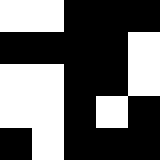[["white", "white", "black", "black", "black"], ["black", "black", "black", "black", "white"], ["white", "white", "black", "black", "white"], ["white", "white", "black", "white", "black"], ["black", "white", "black", "black", "black"]]